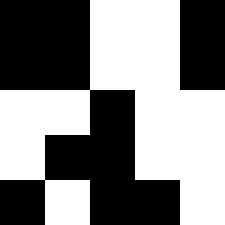[["black", "black", "white", "white", "black"], ["black", "black", "white", "white", "black"], ["white", "white", "black", "white", "white"], ["white", "black", "black", "white", "white"], ["black", "white", "black", "black", "white"]]